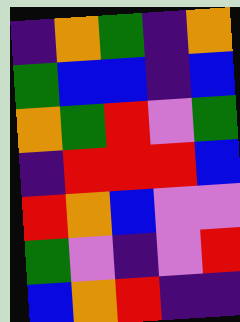[["indigo", "orange", "green", "indigo", "orange"], ["green", "blue", "blue", "indigo", "blue"], ["orange", "green", "red", "violet", "green"], ["indigo", "red", "red", "red", "blue"], ["red", "orange", "blue", "violet", "violet"], ["green", "violet", "indigo", "violet", "red"], ["blue", "orange", "red", "indigo", "indigo"]]